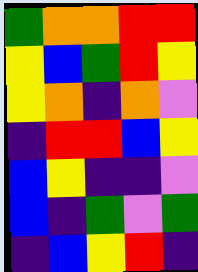[["green", "orange", "orange", "red", "red"], ["yellow", "blue", "green", "red", "yellow"], ["yellow", "orange", "indigo", "orange", "violet"], ["indigo", "red", "red", "blue", "yellow"], ["blue", "yellow", "indigo", "indigo", "violet"], ["blue", "indigo", "green", "violet", "green"], ["indigo", "blue", "yellow", "red", "indigo"]]